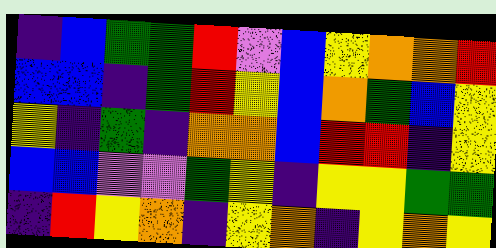[["indigo", "blue", "green", "green", "red", "violet", "blue", "yellow", "orange", "orange", "red"], ["blue", "blue", "indigo", "green", "red", "yellow", "blue", "orange", "green", "blue", "yellow"], ["yellow", "indigo", "green", "indigo", "orange", "orange", "blue", "red", "red", "indigo", "yellow"], ["blue", "blue", "violet", "violet", "green", "yellow", "indigo", "yellow", "yellow", "green", "green"], ["indigo", "red", "yellow", "orange", "indigo", "yellow", "orange", "indigo", "yellow", "orange", "yellow"]]